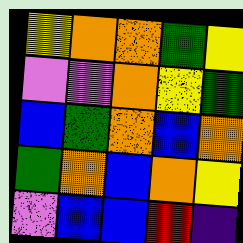[["yellow", "orange", "orange", "green", "yellow"], ["violet", "violet", "orange", "yellow", "green"], ["blue", "green", "orange", "blue", "orange"], ["green", "orange", "blue", "orange", "yellow"], ["violet", "blue", "blue", "red", "indigo"]]